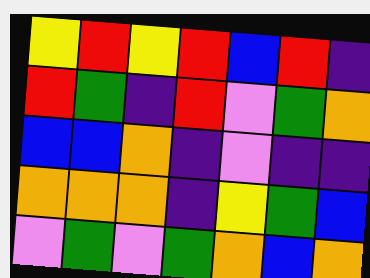[["yellow", "red", "yellow", "red", "blue", "red", "indigo"], ["red", "green", "indigo", "red", "violet", "green", "orange"], ["blue", "blue", "orange", "indigo", "violet", "indigo", "indigo"], ["orange", "orange", "orange", "indigo", "yellow", "green", "blue"], ["violet", "green", "violet", "green", "orange", "blue", "orange"]]